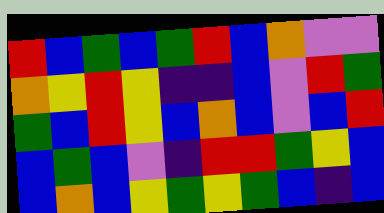[["red", "blue", "green", "blue", "green", "red", "blue", "orange", "violet", "violet"], ["orange", "yellow", "red", "yellow", "indigo", "indigo", "blue", "violet", "red", "green"], ["green", "blue", "red", "yellow", "blue", "orange", "blue", "violet", "blue", "red"], ["blue", "green", "blue", "violet", "indigo", "red", "red", "green", "yellow", "blue"], ["blue", "orange", "blue", "yellow", "green", "yellow", "green", "blue", "indigo", "blue"]]